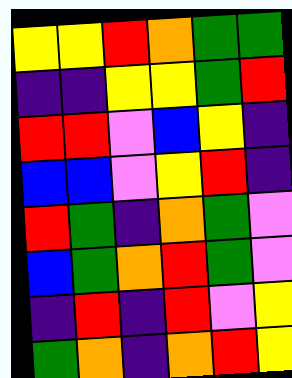[["yellow", "yellow", "red", "orange", "green", "green"], ["indigo", "indigo", "yellow", "yellow", "green", "red"], ["red", "red", "violet", "blue", "yellow", "indigo"], ["blue", "blue", "violet", "yellow", "red", "indigo"], ["red", "green", "indigo", "orange", "green", "violet"], ["blue", "green", "orange", "red", "green", "violet"], ["indigo", "red", "indigo", "red", "violet", "yellow"], ["green", "orange", "indigo", "orange", "red", "yellow"]]